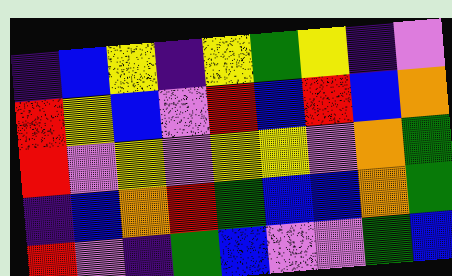[["indigo", "blue", "yellow", "indigo", "yellow", "green", "yellow", "indigo", "violet"], ["red", "yellow", "blue", "violet", "red", "blue", "red", "blue", "orange"], ["red", "violet", "yellow", "violet", "yellow", "yellow", "violet", "orange", "green"], ["indigo", "blue", "orange", "red", "green", "blue", "blue", "orange", "green"], ["red", "violet", "indigo", "green", "blue", "violet", "violet", "green", "blue"]]